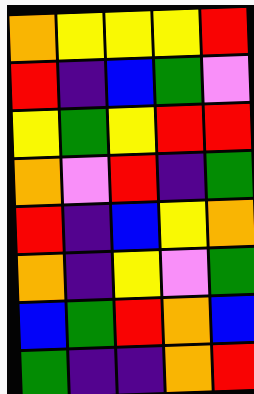[["orange", "yellow", "yellow", "yellow", "red"], ["red", "indigo", "blue", "green", "violet"], ["yellow", "green", "yellow", "red", "red"], ["orange", "violet", "red", "indigo", "green"], ["red", "indigo", "blue", "yellow", "orange"], ["orange", "indigo", "yellow", "violet", "green"], ["blue", "green", "red", "orange", "blue"], ["green", "indigo", "indigo", "orange", "red"]]